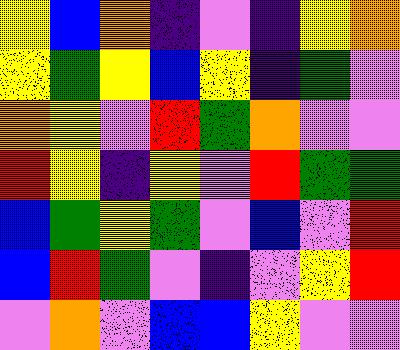[["yellow", "blue", "orange", "indigo", "violet", "indigo", "yellow", "orange"], ["yellow", "green", "yellow", "blue", "yellow", "indigo", "green", "violet"], ["orange", "yellow", "violet", "red", "green", "orange", "violet", "violet"], ["red", "yellow", "indigo", "yellow", "violet", "red", "green", "green"], ["blue", "green", "yellow", "green", "violet", "blue", "violet", "red"], ["blue", "red", "green", "violet", "indigo", "violet", "yellow", "red"], ["violet", "orange", "violet", "blue", "blue", "yellow", "violet", "violet"]]